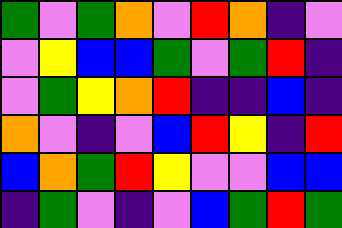[["green", "violet", "green", "orange", "violet", "red", "orange", "indigo", "violet"], ["violet", "yellow", "blue", "blue", "green", "violet", "green", "red", "indigo"], ["violet", "green", "yellow", "orange", "red", "indigo", "indigo", "blue", "indigo"], ["orange", "violet", "indigo", "violet", "blue", "red", "yellow", "indigo", "red"], ["blue", "orange", "green", "red", "yellow", "violet", "violet", "blue", "blue"], ["indigo", "green", "violet", "indigo", "violet", "blue", "green", "red", "green"]]